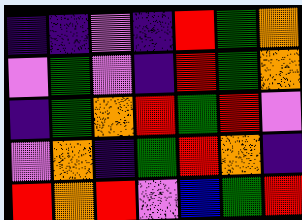[["indigo", "indigo", "violet", "indigo", "red", "green", "orange"], ["violet", "green", "violet", "indigo", "red", "green", "orange"], ["indigo", "green", "orange", "red", "green", "red", "violet"], ["violet", "orange", "indigo", "green", "red", "orange", "indigo"], ["red", "orange", "red", "violet", "blue", "green", "red"]]